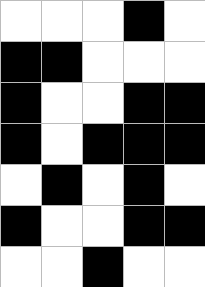[["white", "white", "white", "black", "white"], ["black", "black", "white", "white", "white"], ["black", "white", "white", "black", "black"], ["black", "white", "black", "black", "black"], ["white", "black", "white", "black", "white"], ["black", "white", "white", "black", "black"], ["white", "white", "black", "white", "white"]]